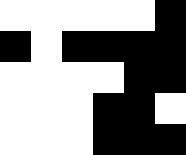[["white", "white", "white", "white", "white", "black"], ["black", "white", "black", "black", "black", "black"], ["white", "white", "white", "white", "black", "black"], ["white", "white", "white", "black", "black", "white"], ["white", "white", "white", "black", "black", "black"]]